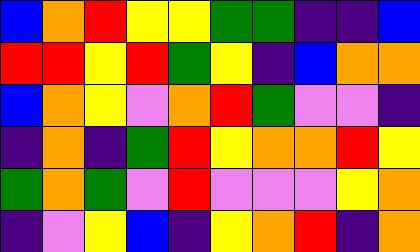[["blue", "orange", "red", "yellow", "yellow", "green", "green", "indigo", "indigo", "blue"], ["red", "red", "yellow", "red", "green", "yellow", "indigo", "blue", "orange", "orange"], ["blue", "orange", "yellow", "violet", "orange", "red", "green", "violet", "violet", "indigo"], ["indigo", "orange", "indigo", "green", "red", "yellow", "orange", "orange", "red", "yellow"], ["green", "orange", "green", "violet", "red", "violet", "violet", "violet", "yellow", "orange"], ["indigo", "violet", "yellow", "blue", "indigo", "yellow", "orange", "red", "indigo", "orange"]]